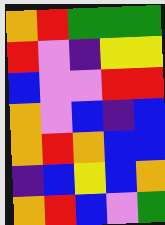[["orange", "red", "green", "green", "green"], ["red", "violet", "indigo", "yellow", "yellow"], ["blue", "violet", "violet", "red", "red"], ["orange", "violet", "blue", "indigo", "blue"], ["orange", "red", "orange", "blue", "blue"], ["indigo", "blue", "yellow", "blue", "orange"], ["orange", "red", "blue", "violet", "green"]]